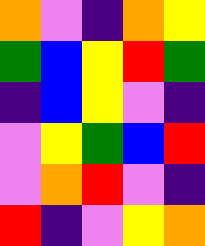[["orange", "violet", "indigo", "orange", "yellow"], ["green", "blue", "yellow", "red", "green"], ["indigo", "blue", "yellow", "violet", "indigo"], ["violet", "yellow", "green", "blue", "red"], ["violet", "orange", "red", "violet", "indigo"], ["red", "indigo", "violet", "yellow", "orange"]]